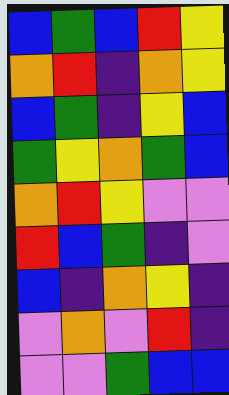[["blue", "green", "blue", "red", "yellow"], ["orange", "red", "indigo", "orange", "yellow"], ["blue", "green", "indigo", "yellow", "blue"], ["green", "yellow", "orange", "green", "blue"], ["orange", "red", "yellow", "violet", "violet"], ["red", "blue", "green", "indigo", "violet"], ["blue", "indigo", "orange", "yellow", "indigo"], ["violet", "orange", "violet", "red", "indigo"], ["violet", "violet", "green", "blue", "blue"]]